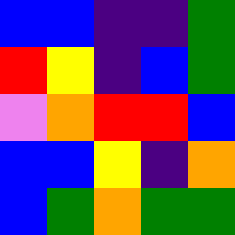[["blue", "blue", "indigo", "indigo", "green"], ["red", "yellow", "indigo", "blue", "green"], ["violet", "orange", "red", "red", "blue"], ["blue", "blue", "yellow", "indigo", "orange"], ["blue", "green", "orange", "green", "green"]]